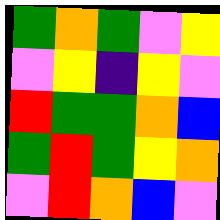[["green", "orange", "green", "violet", "yellow"], ["violet", "yellow", "indigo", "yellow", "violet"], ["red", "green", "green", "orange", "blue"], ["green", "red", "green", "yellow", "orange"], ["violet", "red", "orange", "blue", "violet"]]